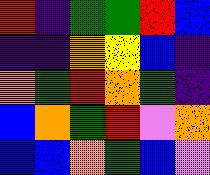[["red", "indigo", "green", "green", "red", "blue"], ["indigo", "indigo", "orange", "yellow", "blue", "indigo"], ["orange", "green", "red", "orange", "green", "indigo"], ["blue", "orange", "green", "red", "violet", "orange"], ["blue", "blue", "orange", "green", "blue", "violet"]]